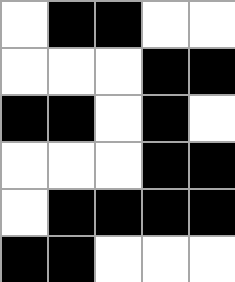[["white", "black", "black", "white", "white"], ["white", "white", "white", "black", "black"], ["black", "black", "white", "black", "white"], ["white", "white", "white", "black", "black"], ["white", "black", "black", "black", "black"], ["black", "black", "white", "white", "white"]]